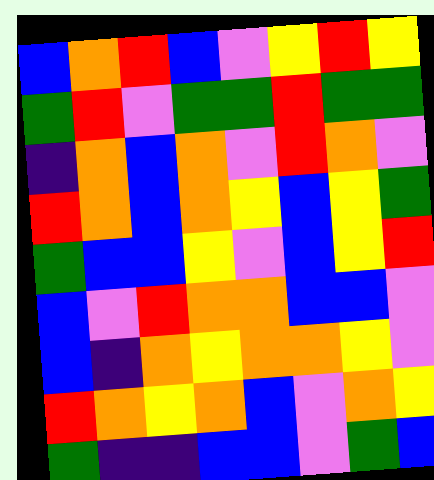[["blue", "orange", "red", "blue", "violet", "yellow", "red", "yellow"], ["green", "red", "violet", "green", "green", "red", "green", "green"], ["indigo", "orange", "blue", "orange", "violet", "red", "orange", "violet"], ["red", "orange", "blue", "orange", "yellow", "blue", "yellow", "green"], ["green", "blue", "blue", "yellow", "violet", "blue", "yellow", "red"], ["blue", "violet", "red", "orange", "orange", "blue", "blue", "violet"], ["blue", "indigo", "orange", "yellow", "orange", "orange", "yellow", "violet"], ["red", "orange", "yellow", "orange", "blue", "violet", "orange", "yellow"], ["green", "indigo", "indigo", "blue", "blue", "violet", "green", "blue"]]